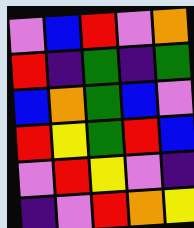[["violet", "blue", "red", "violet", "orange"], ["red", "indigo", "green", "indigo", "green"], ["blue", "orange", "green", "blue", "violet"], ["red", "yellow", "green", "red", "blue"], ["violet", "red", "yellow", "violet", "indigo"], ["indigo", "violet", "red", "orange", "yellow"]]